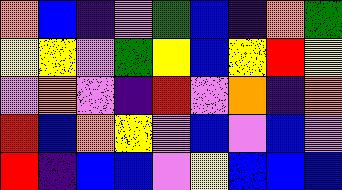[["orange", "blue", "indigo", "violet", "green", "blue", "indigo", "orange", "green"], ["yellow", "yellow", "violet", "green", "yellow", "blue", "yellow", "red", "yellow"], ["violet", "orange", "violet", "indigo", "red", "violet", "orange", "indigo", "orange"], ["red", "blue", "orange", "yellow", "violet", "blue", "violet", "blue", "violet"], ["red", "indigo", "blue", "blue", "violet", "yellow", "blue", "blue", "blue"]]